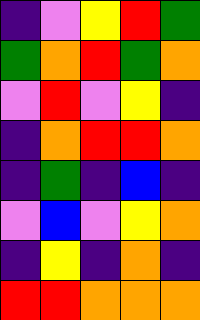[["indigo", "violet", "yellow", "red", "green"], ["green", "orange", "red", "green", "orange"], ["violet", "red", "violet", "yellow", "indigo"], ["indigo", "orange", "red", "red", "orange"], ["indigo", "green", "indigo", "blue", "indigo"], ["violet", "blue", "violet", "yellow", "orange"], ["indigo", "yellow", "indigo", "orange", "indigo"], ["red", "red", "orange", "orange", "orange"]]